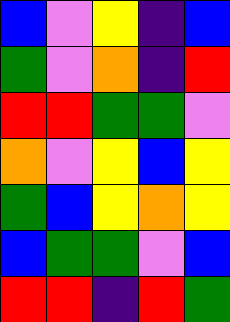[["blue", "violet", "yellow", "indigo", "blue"], ["green", "violet", "orange", "indigo", "red"], ["red", "red", "green", "green", "violet"], ["orange", "violet", "yellow", "blue", "yellow"], ["green", "blue", "yellow", "orange", "yellow"], ["blue", "green", "green", "violet", "blue"], ["red", "red", "indigo", "red", "green"]]